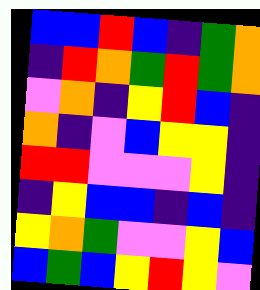[["blue", "blue", "red", "blue", "indigo", "green", "orange"], ["indigo", "red", "orange", "green", "red", "green", "orange"], ["violet", "orange", "indigo", "yellow", "red", "blue", "indigo"], ["orange", "indigo", "violet", "blue", "yellow", "yellow", "indigo"], ["red", "red", "violet", "violet", "violet", "yellow", "indigo"], ["indigo", "yellow", "blue", "blue", "indigo", "blue", "indigo"], ["yellow", "orange", "green", "violet", "violet", "yellow", "blue"], ["blue", "green", "blue", "yellow", "red", "yellow", "violet"]]